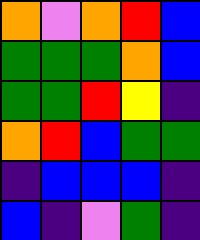[["orange", "violet", "orange", "red", "blue"], ["green", "green", "green", "orange", "blue"], ["green", "green", "red", "yellow", "indigo"], ["orange", "red", "blue", "green", "green"], ["indigo", "blue", "blue", "blue", "indigo"], ["blue", "indigo", "violet", "green", "indigo"]]